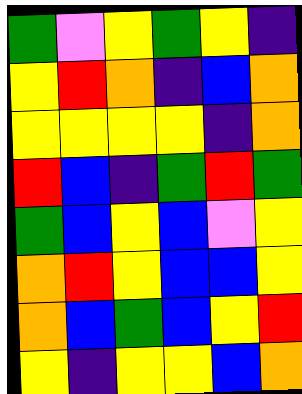[["green", "violet", "yellow", "green", "yellow", "indigo"], ["yellow", "red", "orange", "indigo", "blue", "orange"], ["yellow", "yellow", "yellow", "yellow", "indigo", "orange"], ["red", "blue", "indigo", "green", "red", "green"], ["green", "blue", "yellow", "blue", "violet", "yellow"], ["orange", "red", "yellow", "blue", "blue", "yellow"], ["orange", "blue", "green", "blue", "yellow", "red"], ["yellow", "indigo", "yellow", "yellow", "blue", "orange"]]